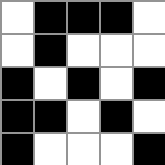[["white", "black", "black", "black", "white"], ["white", "black", "white", "white", "white"], ["black", "white", "black", "white", "black"], ["black", "black", "white", "black", "white"], ["black", "white", "white", "white", "black"]]